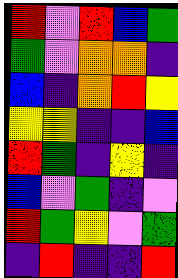[["red", "violet", "red", "blue", "green"], ["green", "violet", "orange", "orange", "indigo"], ["blue", "indigo", "orange", "red", "yellow"], ["yellow", "yellow", "indigo", "indigo", "blue"], ["red", "green", "indigo", "yellow", "indigo"], ["blue", "violet", "green", "indigo", "violet"], ["red", "green", "yellow", "violet", "green"], ["indigo", "red", "indigo", "indigo", "red"]]